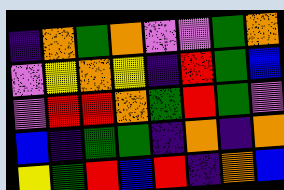[["indigo", "orange", "green", "orange", "violet", "violet", "green", "orange"], ["violet", "yellow", "orange", "yellow", "indigo", "red", "green", "blue"], ["violet", "red", "red", "orange", "green", "red", "green", "violet"], ["blue", "indigo", "green", "green", "indigo", "orange", "indigo", "orange"], ["yellow", "green", "red", "blue", "red", "indigo", "orange", "blue"]]